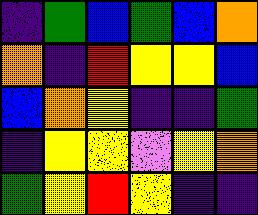[["indigo", "green", "blue", "green", "blue", "orange"], ["orange", "indigo", "red", "yellow", "yellow", "blue"], ["blue", "orange", "yellow", "indigo", "indigo", "green"], ["indigo", "yellow", "yellow", "violet", "yellow", "orange"], ["green", "yellow", "red", "yellow", "indigo", "indigo"]]